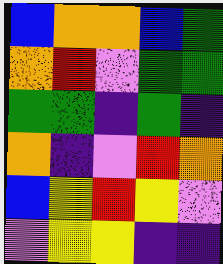[["blue", "orange", "orange", "blue", "green"], ["orange", "red", "violet", "green", "green"], ["green", "green", "indigo", "green", "indigo"], ["orange", "indigo", "violet", "red", "orange"], ["blue", "yellow", "red", "yellow", "violet"], ["violet", "yellow", "yellow", "indigo", "indigo"]]